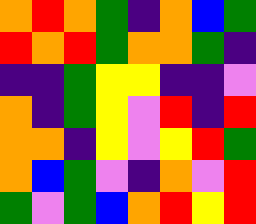[["orange", "red", "orange", "green", "indigo", "orange", "blue", "green"], ["red", "orange", "red", "green", "orange", "orange", "green", "indigo"], ["indigo", "indigo", "green", "yellow", "yellow", "indigo", "indigo", "violet"], ["orange", "indigo", "green", "yellow", "violet", "red", "indigo", "red"], ["orange", "orange", "indigo", "yellow", "violet", "yellow", "red", "green"], ["orange", "blue", "green", "violet", "indigo", "orange", "violet", "red"], ["green", "violet", "green", "blue", "orange", "red", "yellow", "red"]]